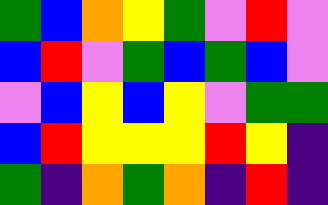[["green", "blue", "orange", "yellow", "green", "violet", "red", "violet"], ["blue", "red", "violet", "green", "blue", "green", "blue", "violet"], ["violet", "blue", "yellow", "blue", "yellow", "violet", "green", "green"], ["blue", "red", "yellow", "yellow", "yellow", "red", "yellow", "indigo"], ["green", "indigo", "orange", "green", "orange", "indigo", "red", "indigo"]]